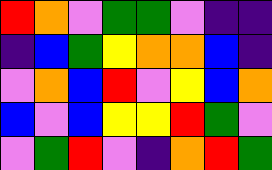[["red", "orange", "violet", "green", "green", "violet", "indigo", "indigo"], ["indigo", "blue", "green", "yellow", "orange", "orange", "blue", "indigo"], ["violet", "orange", "blue", "red", "violet", "yellow", "blue", "orange"], ["blue", "violet", "blue", "yellow", "yellow", "red", "green", "violet"], ["violet", "green", "red", "violet", "indigo", "orange", "red", "green"]]